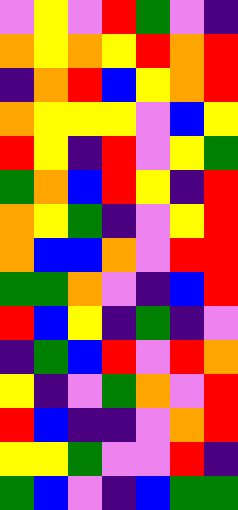[["violet", "yellow", "violet", "red", "green", "violet", "indigo"], ["orange", "yellow", "orange", "yellow", "red", "orange", "red"], ["indigo", "orange", "red", "blue", "yellow", "orange", "red"], ["orange", "yellow", "yellow", "yellow", "violet", "blue", "yellow"], ["red", "yellow", "indigo", "red", "violet", "yellow", "green"], ["green", "orange", "blue", "red", "yellow", "indigo", "red"], ["orange", "yellow", "green", "indigo", "violet", "yellow", "red"], ["orange", "blue", "blue", "orange", "violet", "red", "red"], ["green", "green", "orange", "violet", "indigo", "blue", "red"], ["red", "blue", "yellow", "indigo", "green", "indigo", "violet"], ["indigo", "green", "blue", "red", "violet", "red", "orange"], ["yellow", "indigo", "violet", "green", "orange", "violet", "red"], ["red", "blue", "indigo", "indigo", "violet", "orange", "red"], ["yellow", "yellow", "green", "violet", "violet", "red", "indigo"], ["green", "blue", "violet", "indigo", "blue", "green", "green"]]